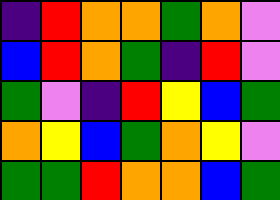[["indigo", "red", "orange", "orange", "green", "orange", "violet"], ["blue", "red", "orange", "green", "indigo", "red", "violet"], ["green", "violet", "indigo", "red", "yellow", "blue", "green"], ["orange", "yellow", "blue", "green", "orange", "yellow", "violet"], ["green", "green", "red", "orange", "orange", "blue", "green"]]